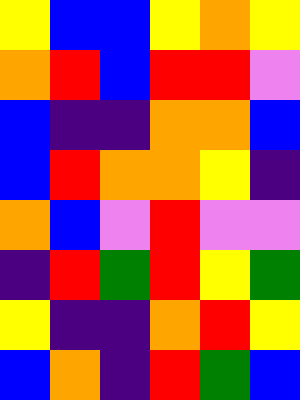[["yellow", "blue", "blue", "yellow", "orange", "yellow"], ["orange", "red", "blue", "red", "red", "violet"], ["blue", "indigo", "indigo", "orange", "orange", "blue"], ["blue", "red", "orange", "orange", "yellow", "indigo"], ["orange", "blue", "violet", "red", "violet", "violet"], ["indigo", "red", "green", "red", "yellow", "green"], ["yellow", "indigo", "indigo", "orange", "red", "yellow"], ["blue", "orange", "indigo", "red", "green", "blue"]]